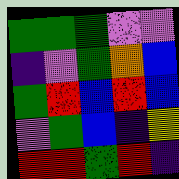[["green", "green", "green", "violet", "violet"], ["indigo", "violet", "green", "orange", "blue"], ["green", "red", "blue", "red", "blue"], ["violet", "green", "blue", "indigo", "yellow"], ["red", "red", "green", "red", "indigo"]]